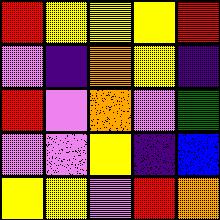[["red", "yellow", "yellow", "yellow", "red"], ["violet", "indigo", "orange", "yellow", "indigo"], ["red", "violet", "orange", "violet", "green"], ["violet", "violet", "yellow", "indigo", "blue"], ["yellow", "yellow", "violet", "red", "orange"]]